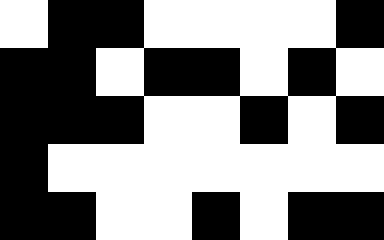[["white", "black", "black", "white", "white", "white", "white", "black"], ["black", "black", "white", "black", "black", "white", "black", "white"], ["black", "black", "black", "white", "white", "black", "white", "black"], ["black", "white", "white", "white", "white", "white", "white", "white"], ["black", "black", "white", "white", "black", "white", "black", "black"]]